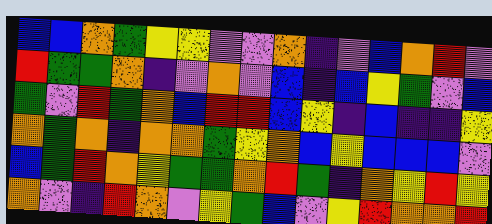[["blue", "blue", "orange", "green", "yellow", "yellow", "violet", "violet", "orange", "indigo", "violet", "blue", "orange", "red", "violet"], ["red", "green", "green", "orange", "indigo", "violet", "orange", "violet", "blue", "indigo", "blue", "yellow", "green", "violet", "blue"], ["green", "violet", "red", "green", "orange", "blue", "red", "red", "blue", "yellow", "indigo", "blue", "indigo", "indigo", "yellow"], ["orange", "green", "orange", "indigo", "orange", "orange", "green", "yellow", "orange", "blue", "yellow", "blue", "blue", "blue", "violet"], ["blue", "green", "red", "orange", "yellow", "green", "green", "orange", "red", "green", "indigo", "orange", "yellow", "red", "yellow"], ["orange", "violet", "indigo", "red", "orange", "violet", "yellow", "green", "blue", "violet", "yellow", "red", "orange", "orange", "red"]]